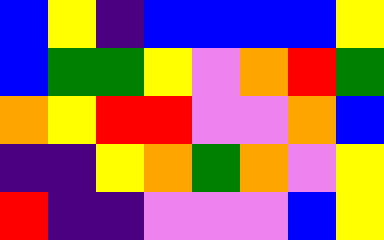[["blue", "yellow", "indigo", "blue", "blue", "blue", "blue", "yellow"], ["blue", "green", "green", "yellow", "violet", "orange", "red", "green"], ["orange", "yellow", "red", "red", "violet", "violet", "orange", "blue"], ["indigo", "indigo", "yellow", "orange", "green", "orange", "violet", "yellow"], ["red", "indigo", "indigo", "violet", "violet", "violet", "blue", "yellow"]]